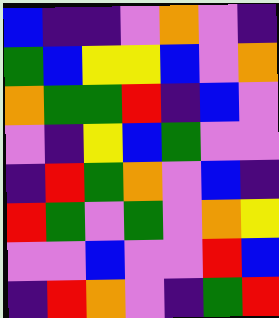[["blue", "indigo", "indigo", "violet", "orange", "violet", "indigo"], ["green", "blue", "yellow", "yellow", "blue", "violet", "orange"], ["orange", "green", "green", "red", "indigo", "blue", "violet"], ["violet", "indigo", "yellow", "blue", "green", "violet", "violet"], ["indigo", "red", "green", "orange", "violet", "blue", "indigo"], ["red", "green", "violet", "green", "violet", "orange", "yellow"], ["violet", "violet", "blue", "violet", "violet", "red", "blue"], ["indigo", "red", "orange", "violet", "indigo", "green", "red"]]